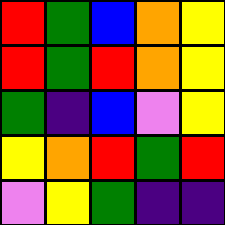[["red", "green", "blue", "orange", "yellow"], ["red", "green", "red", "orange", "yellow"], ["green", "indigo", "blue", "violet", "yellow"], ["yellow", "orange", "red", "green", "red"], ["violet", "yellow", "green", "indigo", "indigo"]]